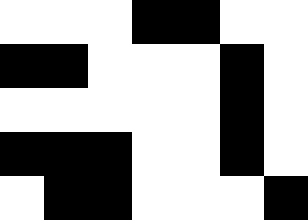[["white", "white", "white", "black", "black", "white", "white"], ["black", "black", "white", "white", "white", "black", "white"], ["white", "white", "white", "white", "white", "black", "white"], ["black", "black", "black", "white", "white", "black", "white"], ["white", "black", "black", "white", "white", "white", "black"]]